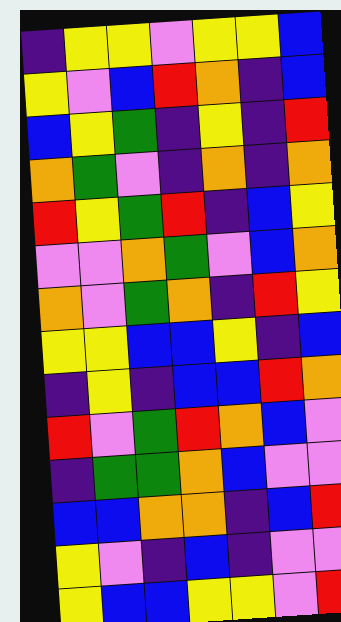[["indigo", "yellow", "yellow", "violet", "yellow", "yellow", "blue"], ["yellow", "violet", "blue", "red", "orange", "indigo", "blue"], ["blue", "yellow", "green", "indigo", "yellow", "indigo", "red"], ["orange", "green", "violet", "indigo", "orange", "indigo", "orange"], ["red", "yellow", "green", "red", "indigo", "blue", "yellow"], ["violet", "violet", "orange", "green", "violet", "blue", "orange"], ["orange", "violet", "green", "orange", "indigo", "red", "yellow"], ["yellow", "yellow", "blue", "blue", "yellow", "indigo", "blue"], ["indigo", "yellow", "indigo", "blue", "blue", "red", "orange"], ["red", "violet", "green", "red", "orange", "blue", "violet"], ["indigo", "green", "green", "orange", "blue", "violet", "violet"], ["blue", "blue", "orange", "orange", "indigo", "blue", "red"], ["yellow", "violet", "indigo", "blue", "indigo", "violet", "violet"], ["yellow", "blue", "blue", "yellow", "yellow", "violet", "red"]]